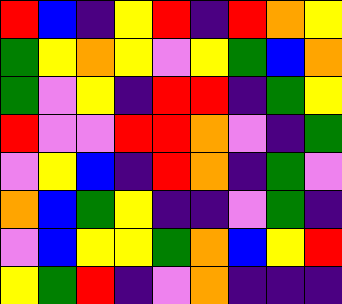[["red", "blue", "indigo", "yellow", "red", "indigo", "red", "orange", "yellow"], ["green", "yellow", "orange", "yellow", "violet", "yellow", "green", "blue", "orange"], ["green", "violet", "yellow", "indigo", "red", "red", "indigo", "green", "yellow"], ["red", "violet", "violet", "red", "red", "orange", "violet", "indigo", "green"], ["violet", "yellow", "blue", "indigo", "red", "orange", "indigo", "green", "violet"], ["orange", "blue", "green", "yellow", "indigo", "indigo", "violet", "green", "indigo"], ["violet", "blue", "yellow", "yellow", "green", "orange", "blue", "yellow", "red"], ["yellow", "green", "red", "indigo", "violet", "orange", "indigo", "indigo", "indigo"]]